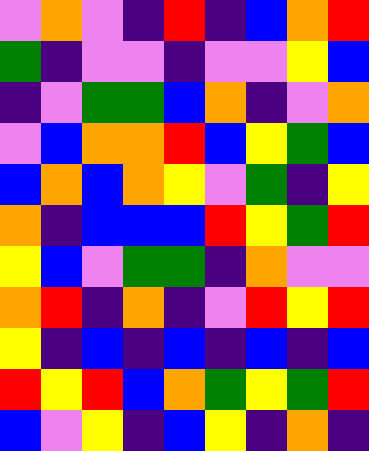[["violet", "orange", "violet", "indigo", "red", "indigo", "blue", "orange", "red"], ["green", "indigo", "violet", "violet", "indigo", "violet", "violet", "yellow", "blue"], ["indigo", "violet", "green", "green", "blue", "orange", "indigo", "violet", "orange"], ["violet", "blue", "orange", "orange", "red", "blue", "yellow", "green", "blue"], ["blue", "orange", "blue", "orange", "yellow", "violet", "green", "indigo", "yellow"], ["orange", "indigo", "blue", "blue", "blue", "red", "yellow", "green", "red"], ["yellow", "blue", "violet", "green", "green", "indigo", "orange", "violet", "violet"], ["orange", "red", "indigo", "orange", "indigo", "violet", "red", "yellow", "red"], ["yellow", "indigo", "blue", "indigo", "blue", "indigo", "blue", "indigo", "blue"], ["red", "yellow", "red", "blue", "orange", "green", "yellow", "green", "red"], ["blue", "violet", "yellow", "indigo", "blue", "yellow", "indigo", "orange", "indigo"]]